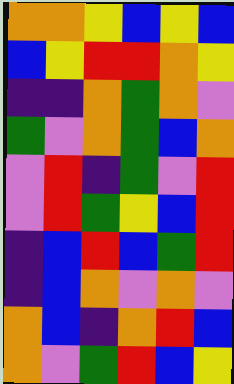[["orange", "orange", "yellow", "blue", "yellow", "blue"], ["blue", "yellow", "red", "red", "orange", "yellow"], ["indigo", "indigo", "orange", "green", "orange", "violet"], ["green", "violet", "orange", "green", "blue", "orange"], ["violet", "red", "indigo", "green", "violet", "red"], ["violet", "red", "green", "yellow", "blue", "red"], ["indigo", "blue", "red", "blue", "green", "red"], ["indigo", "blue", "orange", "violet", "orange", "violet"], ["orange", "blue", "indigo", "orange", "red", "blue"], ["orange", "violet", "green", "red", "blue", "yellow"]]